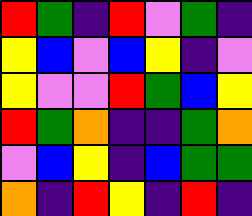[["red", "green", "indigo", "red", "violet", "green", "indigo"], ["yellow", "blue", "violet", "blue", "yellow", "indigo", "violet"], ["yellow", "violet", "violet", "red", "green", "blue", "yellow"], ["red", "green", "orange", "indigo", "indigo", "green", "orange"], ["violet", "blue", "yellow", "indigo", "blue", "green", "green"], ["orange", "indigo", "red", "yellow", "indigo", "red", "indigo"]]